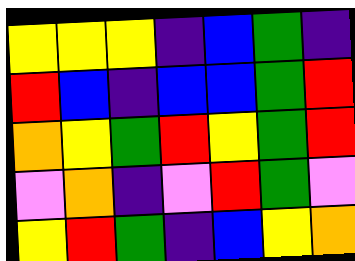[["yellow", "yellow", "yellow", "indigo", "blue", "green", "indigo"], ["red", "blue", "indigo", "blue", "blue", "green", "red"], ["orange", "yellow", "green", "red", "yellow", "green", "red"], ["violet", "orange", "indigo", "violet", "red", "green", "violet"], ["yellow", "red", "green", "indigo", "blue", "yellow", "orange"]]